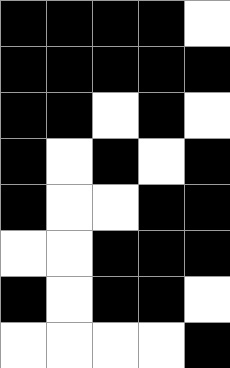[["black", "black", "black", "black", "white"], ["black", "black", "black", "black", "black"], ["black", "black", "white", "black", "white"], ["black", "white", "black", "white", "black"], ["black", "white", "white", "black", "black"], ["white", "white", "black", "black", "black"], ["black", "white", "black", "black", "white"], ["white", "white", "white", "white", "black"]]